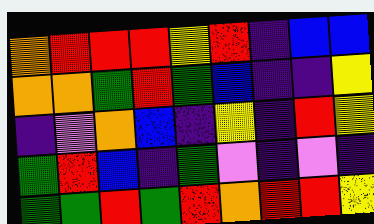[["orange", "red", "red", "red", "yellow", "red", "indigo", "blue", "blue"], ["orange", "orange", "green", "red", "green", "blue", "indigo", "indigo", "yellow"], ["indigo", "violet", "orange", "blue", "indigo", "yellow", "indigo", "red", "yellow"], ["green", "red", "blue", "indigo", "green", "violet", "indigo", "violet", "indigo"], ["green", "green", "red", "green", "red", "orange", "red", "red", "yellow"]]